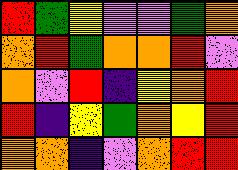[["red", "green", "yellow", "violet", "violet", "green", "orange"], ["orange", "red", "green", "orange", "orange", "red", "violet"], ["orange", "violet", "red", "indigo", "yellow", "orange", "red"], ["red", "indigo", "yellow", "green", "orange", "yellow", "red"], ["orange", "orange", "indigo", "violet", "orange", "red", "red"]]